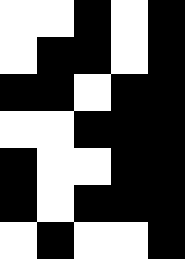[["white", "white", "black", "white", "black"], ["white", "black", "black", "white", "black"], ["black", "black", "white", "black", "black"], ["white", "white", "black", "black", "black"], ["black", "white", "white", "black", "black"], ["black", "white", "black", "black", "black"], ["white", "black", "white", "white", "black"]]